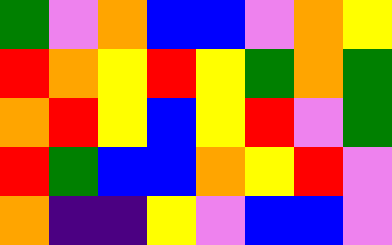[["green", "violet", "orange", "blue", "blue", "violet", "orange", "yellow"], ["red", "orange", "yellow", "red", "yellow", "green", "orange", "green"], ["orange", "red", "yellow", "blue", "yellow", "red", "violet", "green"], ["red", "green", "blue", "blue", "orange", "yellow", "red", "violet"], ["orange", "indigo", "indigo", "yellow", "violet", "blue", "blue", "violet"]]